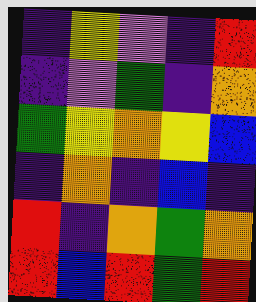[["indigo", "yellow", "violet", "indigo", "red"], ["indigo", "violet", "green", "indigo", "orange"], ["green", "yellow", "orange", "yellow", "blue"], ["indigo", "orange", "indigo", "blue", "indigo"], ["red", "indigo", "orange", "green", "orange"], ["red", "blue", "red", "green", "red"]]